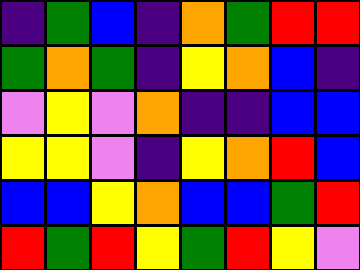[["indigo", "green", "blue", "indigo", "orange", "green", "red", "red"], ["green", "orange", "green", "indigo", "yellow", "orange", "blue", "indigo"], ["violet", "yellow", "violet", "orange", "indigo", "indigo", "blue", "blue"], ["yellow", "yellow", "violet", "indigo", "yellow", "orange", "red", "blue"], ["blue", "blue", "yellow", "orange", "blue", "blue", "green", "red"], ["red", "green", "red", "yellow", "green", "red", "yellow", "violet"]]